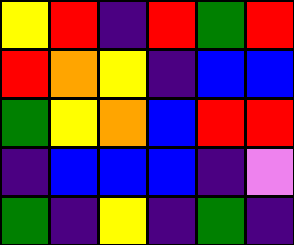[["yellow", "red", "indigo", "red", "green", "red"], ["red", "orange", "yellow", "indigo", "blue", "blue"], ["green", "yellow", "orange", "blue", "red", "red"], ["indigo", "blue", "blue", "blue", "indigo", "violet"], ["green", "indigo", "yellow", "indigo", "green", "indigo"]]